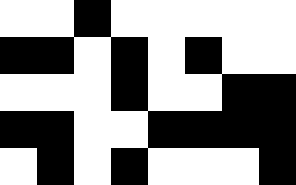[["white", "white", "black", "white", "white", "white", "white", "white"], ["black", "black", "white", "black", "white", "black", "white", "white"], ["white", "white", "white", "black", "white", "white", "black", "black"], ["black", "black", "white", "white", "black", "black", "black", "black"], ["white", "black", "white", "black", "white", "white", "white", "black"]]